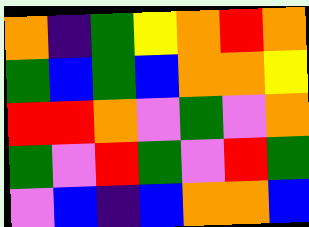[["orange", "indigo", "green", "yellow", "orange", "red", "orange"], ["green", "blue", "green", "blue", "orange", "orange", "yellow"], ["red", "red", "orange", "violet", "green", "violet", "orange"], ["green", "violet", "red", "green", "violet", "red", "green"], ["violet", "blue", "indigo", "blue", "orange", "orange", "blue"]]